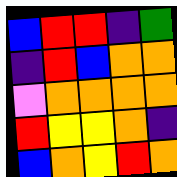[["blue", "red", "red", "indigo", "green"], ["indigo", "red", "blue", "orange", "orange"], ["violet", "orange", "orange", "orange", "orange"], ["red", "yellow", "yellow", "orange", "indigo"], ["blue", "orange", "yellow", "red", "orange"]]